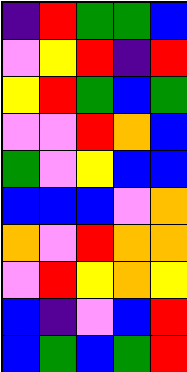[["indigo", "red", "green", "green", "blue"], ["violet", "yellow", "red", "indigo", "red"], ["yellow", "red", "green", "blue", "green"], ["violet", "violet", "red", "orange", "blue"], ["green", "violet", "yellow", "blue", "blue"], ["blue", "blue", "blue", "violet", "orange"], ["orange", "violet", "red", "orange", "orange"], ["violet", "red", "yellow", "orange", "yellow"], ["blue", "indigo", "violet", "blue", "red"], ["blue", "green", "blue", "green", "red"]]